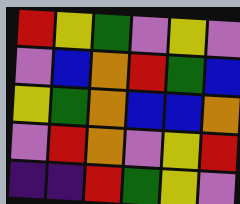[["red", "yellow", "green", "violet", "yellow", "violet"], ["violet", "blue", "orange", "red", "green", "blue"], ["yellow", "green", "orange", "blue", "blue", "orange"], ["violet", "red", "orange", "violet", "yellow", "red"], ["indigo", "indigo", "red", "green", "yellow", "violet"]]